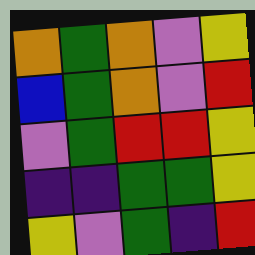[["orange", "green", "orange", "violet", "yellow"], ["blue", "green", "orange", "violet", "red"], ["violet", "green", "red", "red", "yellow"], ["indigo", "indigo", "green", "green", "yellow"], ["yellow", "violet", "green", "indigo", "red"]]